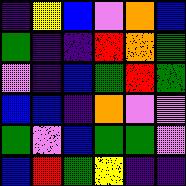[["indigo", "yellow", "blue", "violet", "orange", "blue"], ["green", "indigo", "indigo", "red", "orange", "green"], ["violet", "indigo", "blue", "green", "red", "green"], ["blue", "blue", "indigo", "orange", "violet", "violet"], ["green", "violet", "blue", "green", "green", "violet"], ["blue", "red", "green", "yellow", "indigo", "indigo"]]